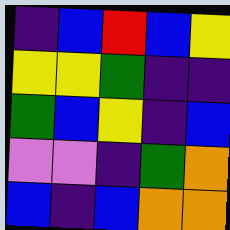[["indigo", "blue", "red", "blue", "yellow"], ["yellow", "yellow", "green", "indigo", "indigo"], ["green", "blue", "yellow", "indigo", "blue"], ["violet", "violet", "indigo", "green", "orange"], ["blue", "indigo", "blue", "orange", "orange"]]